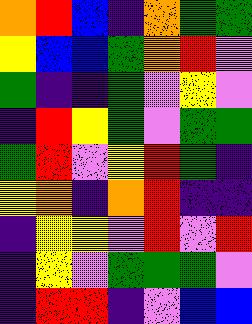[["orange", "red", "blue", "indigo", "orange", "green", "green"], ["yellow", "blue", "blue", "green", "orange", "red", "violet"], ["green", "indigo", "indigo", "green", "violet", "yellow", "violet"], ["indigo", "red", "yellow", "green", "violet", "green", "green"], ["green", "red", "violet", "yellow", "red", "green", "indigo"], ["yellow", "orange", "indigo", "orange", "red", "indigo", "indigo"], ["indigo", "yellow", "yellow", "violet", "red", "violet", "red"], ["indigo", "yellow", "violet", "green", "green", "green", "violet"], ["indigo", "red", "red", "indigo", "violet", "blue", "blue"]]